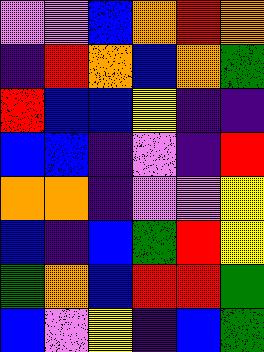[["violet", "violet", "blue", "orange", "red", "orange"], ["indigo", "red", "orange", "blue", "orange", "green"], ["red", "blue", "blue", "yellow", "indigo", "indigo"], ["blue", "blue", "indigo", "violet", "indigo", "red"], ["orange", "orange", "indigo", "violet", "violet", "yellow"], ["blue", "indigo", "blue", "green", "red", "yellow"], ["green", "orange", "blue", "red", "red", "green"], ["blue", "violet", "yellow", "indigo", "blue", "green"]]